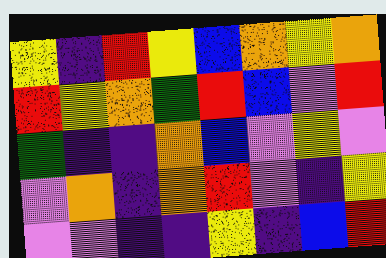[["yellow", "indigo", "red", "yellow", "blue", "orange", "yellow", "orange"], ["red", "yellow", "orange", "green", "red", "blue", "violet", "red"], ["green", "indigo", "indigo", "orange", "blue", "violet", "yellow", "violet"], ["violet", "orange", "indigo", "orange", "red", "violet", "indigo", "yellow"], ["violet", "violet", "indigo", "indigo", "yellow", "indigo", "blue", "red"]]